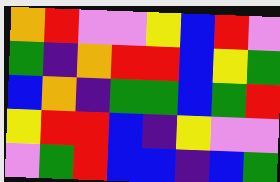[["orange", "red", "violet", "violet", "yellow", "blue", "red", "violet"], ["green", "indigo", "orange", "red", "red", "blue", "yellow", "green"], ["blue", "orange", "indigo", "green", "green", "blue", "green", "red"], ["yellow", "red", "red", "blue", "indigo", "yellow", "violet", "violet"], ["violet", "green", "red", "blue", "blue", "indigo", "blue", "green"]]